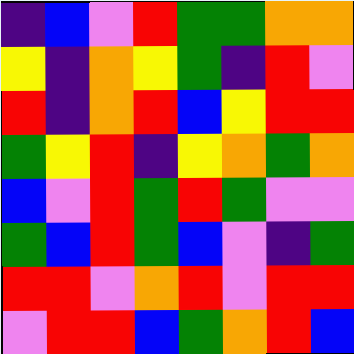[["indigo", "blue", "violet", "red", "green", "green", "orange", "orange"], ["yellow", "indigo", "orange", "yellow", "green", "indigo", "red", "violet"], ["red", "indigo", "orange", "red", "blue", "yellow", "red", "red"], ["green", "yellow", "red", "indigo", "yellow", "orange", "green", "orange"], ["blue", "violet", "red", "green", "red", "green", "violet", "violet"], ["green", "blue", "red", "green", "blue", "violet", "indigo", "green"], ["red", "red", "violet", "orange", "red", "violet", "red", "red"], ["violet", "red", "red", "blue", "green", "orange", "red", "blue"]]